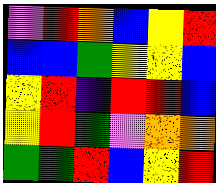[["violet", "red", "orange", "blue", "yellow", "red"], ["blue", "blue", "green", "yellow", "yellow", "blue"], ["yellow", "red", "indigo", "red", "red", "blue"], ["yellow", "red", "green", "violet", "orange", "orange"], ["green", "green", "red", "blue", "yellow", "red"]]